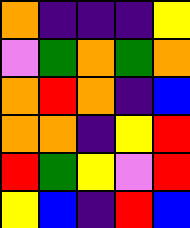[["orange", "indigo", "indigo", "indigo", "yellow"], ["violet", "green", "orange", "green", "orange"], ["orange", "red", "orange", "indigo", "blue"], ["orange", "orange", "indigo", "yellow", "red"], ["red", "green", "yellow", "violet", "red"], ["yellow", "blue", "indigo", "red", "blue"]]